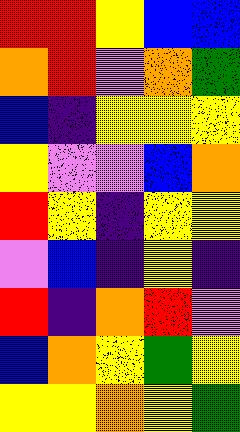[["red", "red", "yellow", "blue", "blue"], ["orange", "red", "violet", "orange", "green"], ["blue", "indigo", "yellow", "yellow", "yellow"], ["yellow", "violet", "violet", "blue", "orange"], ["red", "yellow", "indigo", "yellow", "yellow"], ["violet", "blue", "indigo", "yellow", "indigo"], ["red", "indigo", "orange", "red", "violet"], ["blue", "orange", "yellow", "green", "yellow"], ["yellow", "yellow", "orange", "yellow", "green"]]